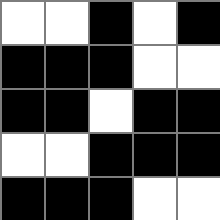[["white", "white", "black", "white", "black"], ["black", "black", "black", "white", "white"], ["black", "black", "white", "black", "black"], ["white", "white", "black", "black", "black"], ["black", "black", "black", "white", "white"]]